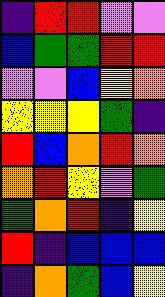[["indigo", "red", "red", "violet", "violet"], ["blue", "green", "green", "red", "red"], ["violet", "violet", "blue", "yellow", "orange"], ["yellow", "yellow", "yellow", "green", "indigo"], ["red", "blue", "orange", "red", "orange"], ["orange", "red", "yellow", "violet", "green"], ["green", "orange", "red", "indigo", "yellow"], ["red", "indigo", "blue", "blue", "blue"], ["indigo", "orange", "green", "blue", "yellow"]]